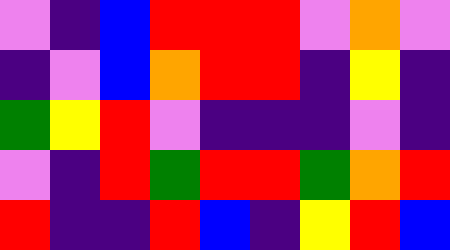[["violet", "indigo", "blue", "red", "red", "red", "violet", "orange", "violet"], ["indigo", "violet", "blue", "orange", "red", "red", "indigo", "yellow", "indigo"], ["green", "yellow", "red", "violet", "indigo", "indigo", "indigo", "violet", "indigo"], ["violet", "indigo", "red", "green", "red", "red", "green", "orange", "red"], ["red", "indigo", "indigo", "red", "blue", "indigo", "yellow", "red", "blue"]]